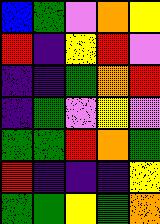[["blue", "green", "violet", "orange", "yellow"], ["red", "indigo", "yellow", "red", "violet"], ["indigo", "indigo", "green", "orange", "red"], ["indigo", "green", "violet", "yellow", "violet"], ["green", "green", "red", "orange", "green"], ["red", "indigo", "indigo", "indigo", "yellow"], ["green", "green", "yellow", "green", "orange"]]